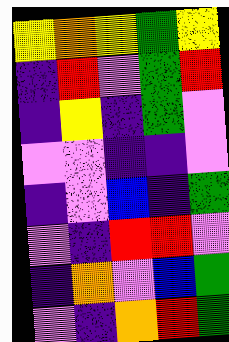[["yellow", "orange", "yellow", "green", "yellow"], ["indigo", "red", "violet", "green", "red"], ["indigo", "yellow", "indigo", "green", "violet"], ["violet", "violet", "indigo", "indigo", "violet"], ["indigo", "violet", "blue", "indigo", "green"], ["violet", "indigo", "red", "red", "violet"], ["indigo", "orange", "violet", "blue", "green"], ["violet", "indigo", "orange", "red", "green"]]